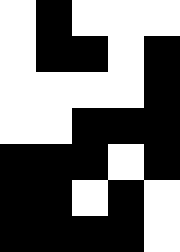[["white", "black", "white", "white", "white"], ["white", "black", "black", "white", "black"], ["white", "white", "white", "white", "black"], ["white", "white", "black", "black", "black"], ["black", "black", "black", "white", "black"], ["black", "black", "white", "black", "white"], ["black", "black", "black", "black", "white"]]